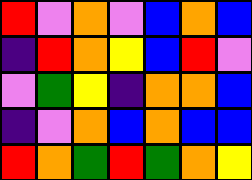[["red", "violet", "orange", "violet", "blue", "orange", "blue"], ["indigo", "red", "orange", "yellow", "blue", "red", "violet"], ["violet", "green", "yellow", "indigo", "orange", "orange", "blue"], ["indigo", "violet", "orange", "blue", "orange", "blue", "blue"], ["red", "orange", "green", "red", "green", "orange", "yellow"]]